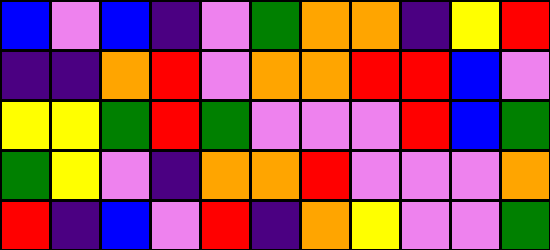[["blue", "violet", "blue", "indigo", "violet", "green", "orange", "orange", "indigo", "yellow", "red"], ["indigo", "indigo", "orange", "red", "violet", "orange", "orange", "red", "red", "blue", "violet"], ["yellow", "yellow", "green", "red", "green", "violet", "violet", "violet", "red", "blue", "green"], ["green", "yellow", "violet", "indigo", "orange", "orange", "red", "violet", "violet", "violet", "orange"], ["red", "indigo", "blue", "violet", "red", "indigo", "orange", "yellow", "violet", "violet", "green"]]